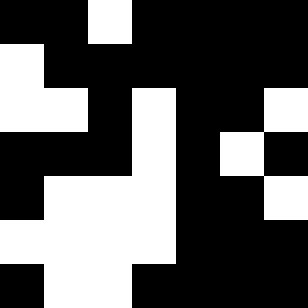[["black", "black", "white", "black", "black", "black", "black"], ["white", "black", "black", "black", "black", "black", "black"], ["white", "white", "black", "white", "black", "black", "white"], ["black", "black", "black", "white", "black", "white", "black"], ["black", "white", "white", "white", "black", "black", "white"], ["white", "white", "white", "white", "black", "black", "black"], ["black", "white", "white", "black", "black", "black", "black"]]